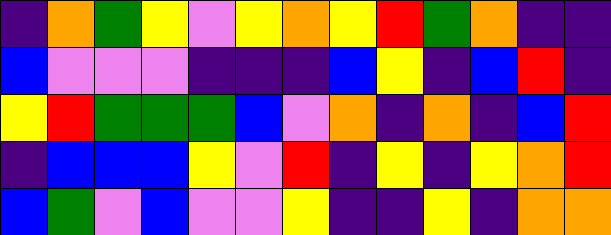[["indigo", "orange", "green", "yellow", "violet", "yellow", "orange", "yellow", "red", "green", "orange", "indigo", "indigo"], ["blue", "violet", "violet", "violet", "indigo", "indigo", "indigo", "blue", "yellow", "indigo", "blue", "red", "indigo"], ["yellow", "red", "green", "green", "green", "blue", "violet", "orange", "indigo", "orange", "indigo", "blue", "red"], ["indigo", "blue", "blue", "blue", "yellow", "violet", "red", "indigo", "yellow", "indigo", "yellow", "orange", "red"], ["blue", "green", "violet", "blue", "violet", "violet", "yellow", "indigo", "indigo", "yellow", "indigo", "orange", "orange"]]